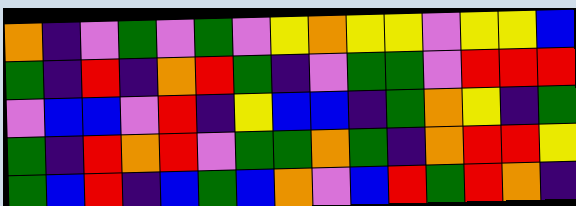[["orange", "indigo", "violet", "green", "violet", "green", "violet", "yellow", "orange", "yellow", "yellow", "violet", "yellow", "yellow", "blue"], ["green", "indigo", "red", "indigo", "orange", "red", "green", "indigo", "violet", "green", "green", "violet", "red", "red", "red"], ["violet", "blue", "blue", "violet", "red", "indigo", "yellow", "blue", "blue", "indigo", "green", "orange", "yellow", "indigo", "green"], ["green", "indigo", "red", "orange", "red", "violet", "green", "green", "orange", "green", "indigo", "orange", "red", "red", "yellow"], ["green", "blue", "red", "indigo", "blue", "green", "blue", "orange", "violet", "blue", "red", "green", "red", "orange", "indigo"]]